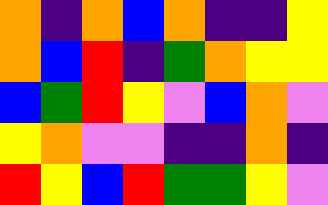[["orange", "indigo", "orange", "blue", "orange", "indigo", "indigo", "yellow"], ["orange", "blue", "red", "indigo", "green", "orange", "yellow", "yellow"], ["blue", "green", "red", "yellow", "violet", "blue", "orange", "violet"], ["yellow", "orange", "violet", "violet", "indigo", "indigo", "orange", "indigo"], ["red", "yellow", "blue", "red", "green", "green", "yellow", "violet"]]